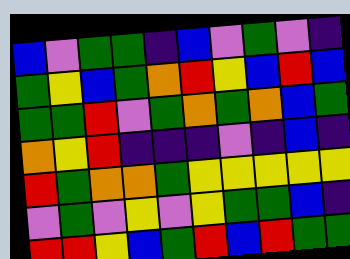[["blue", "violet", "green", "green", "indigo", "blue", "violet", "green", "violet", "indigo"], ["green", "yellow", "blue", "green", "orange", "red", "yellow", "blue", "red", "blue"], ["green", "green", "red", "violet", "green", "orange", "green", "orange", "blue", "green"], ["orange", "yellow", "red", "indigo", "indigo", "indigo", "violet", "indigo", "blue", "indigo"], ["red", "green", "orange", "orange", "green", "yellow", "yellow", "yellow", "yellow", "yellow"], ["violet", "green", "violet", "yellow", "violet", "yellow", "green", "green", "blue", "indigo"], ["red", "red", "yellow", "blue", "green", "red", "blue", "red", "green", "green"]]